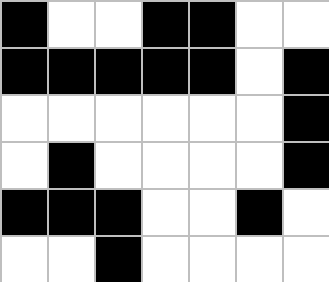[["black", "white", "white", "black", "black", "white", "white"], ["black", "black", "black", "black", "black", "white", "black"], ["white", "white", "white", "white", "white", "white", "black"], ["white", "black", "white", "white", "white", "white", "black"], ["black", "black", "black", "white", "white", "black", "white"], ["white", "white", "black", "white", "white", "white", "white"]]